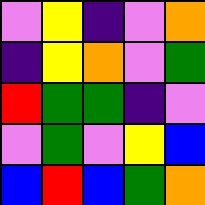[["violet", "yellow", "indigo", "violet", "orange"], ["indigo", "yellow", "orange", "violet", "green"], ["red", "green", "green", "indigo", "violet"], ["violet", "green", "violet", "yellow", "blue"], ["blue", "red", "blue", "green", "orange"]]